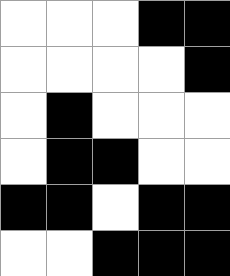[["white", "white", "white", "black", "black"], ["white", "white", "white", "white", "black"], ["white", "black", "white", "white", "white"], ["white", "black", "black", "white", "white"], ["black", "black", "white", "black", "black"], ["white", "white", "black", "black", "black"]]